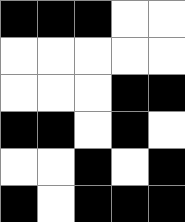[["black", "black", "black", "white", "white"], ["white", "white", "white", "white", "white"], ["white", "white", "white", "black", "black"], ["black", "black", "white", "black", "white"], ["white", "white", "black", "white", "black"], ["black", "white", "black", "black", "black"]]